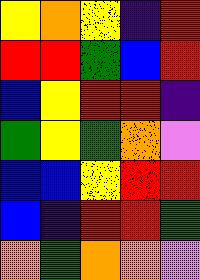[["yellow", "orange", "yellow", "indigo", "red"], ["red", "red", "green", "blue", "red"], ["blue", "yellow", "red", "red", "indigo"], ["green", "yellow", "green", "orange", "violet"], ["blue", "blue", "yellow", "red", "red"], ["blue", "indigo", "red", "red", "green"], ["orange", "green", "orange", "orange", "violet"]]